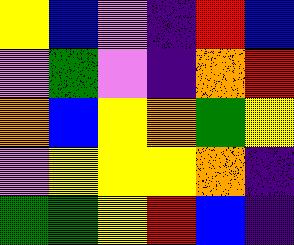[["yellow", "blue", "violet", "indigo", "red", "blue"], ["violet", "green", "violet", "indigo", "orange", "red"], ["orange", "blue", "yellow", "orange", "green", "yellow"], ["violet", "yellow", "yellow", "yellow", "orange", "indigo"], ["green", "green", "yellow", "red", "blue", "indigo"]]